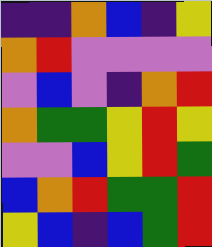[["indigo", "indigo", "orange", "blue", "indigo", "yellow"], ["orange", "red", "violet", "violet", "violet", "violet"], ["violet", "blue", "violet", "indigo", "orange", "red"], ["orange", "green", "green", "yellow", "red", "yellow"], ["violet", "violet", "blue", "yellow", "red", "green"], ["blue", "orange", "red", "green", "green", "red"], ["yellow", "blue", "indigo", "blue", "green", "red"]]